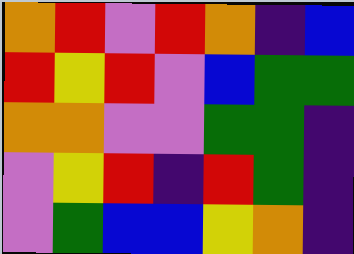[["orange", "red", "violet", "red", "orange", "indigo", "blue"], ["red", "yellow", "red", "violet", "blue", "green", "green"], ["orange", "orange", "violet", "violet", "green", "green", "indigo"], ["violet", "yellow", "red", "indigo", "red", "green", "indigo"], ["violet", "green", "blue", "blue", "yellow", "orange", "indigo"]]